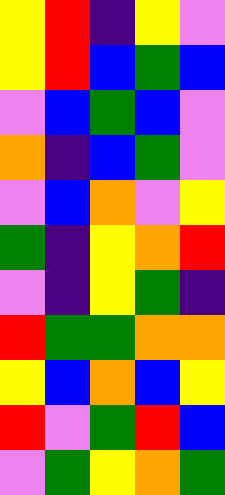[["yellow", "red", "indigo", "yellow", "violet"], ["yellow", "red", "blue", "green", "blue"], ["violet", "blue", "green", "blue", "violet"], ["orange", "indigo", "blue", "green", "violet"], ["violet", "blue", "orange", "violet", "yellow"], ["green", "indigo", "yellow", "orange", "red"], ["violet", "indigo", "yellow", "green", "indigo"], ["red", "green", "green", "orange", "orange"], ["yellow", "blue", "orange", "blue", "yellow"], ["red", "violet", "green", "red", "blue"], ["violet", "green", "yellow", "orange", "green"]]